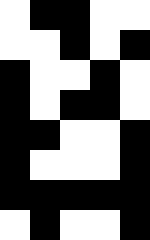[["white", "black", "black", "white", "white"], ["white", "white", "black", "white", "black"], ["black", "white", "white", "black", "white"], ["black", "white", "black", "black", "white"], ["black", "black", "white", "white", "black"], ["black", "white", "white", "white", "black"], ["black", "black", "black", "black", "black"], ["white", "black", "white", "white", "black"]]